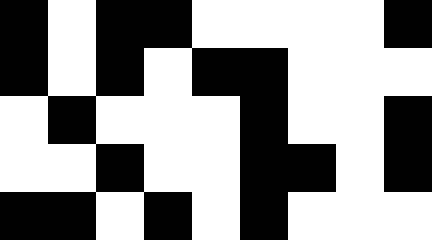[["black", "white", "black", "black", "white", "white", "white", "white", "black"], ["black", "white", "black", "white", "black", "black", "white", "white", "white"], ["white", "black", "white", "white", "white", "black", "white", "white", "black"], ["white", "white", "black", "white", "white", "black", "black", "white", "black"], ["black", "black", "white", "black", "white", "black", "white", "white", "white"]]